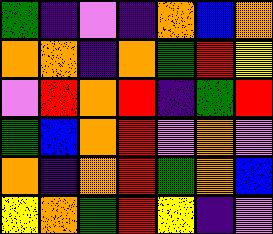[["green", "indigo", "violet", "indigo", "orange", "blue", "orange"], ["orange", "orange", "indigo", "orange", "green", "red", "yellow"], ["violet", "red", "orange", "red", "indigo", "green", "red"], ["green", "blue", "orange", "red", "violet", "orange", "violet"], ["orange", "indigo", "orange", "red", "green", "orange", "blue"], ["yellow", "orange", "green", "red", "yellow", "indigo", "violet"]]